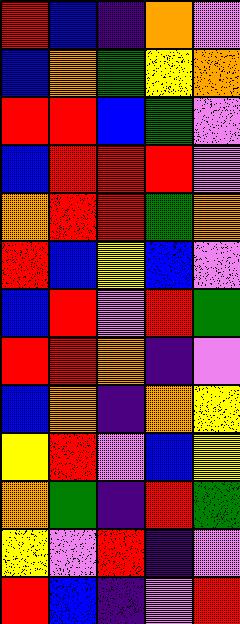[["red", "blue", "indigo", "orange", "violet"], ["blue", "orange", "green", "yellow", "orange"], ["red", "red", "blue", "green", "violet"], ["blue", "red", "red", "red", "violet"], ["orange", "red", "red", "green", "orange"], ["red", "blue", "yellow", "blue", "violet"], ["blue", "red", "violet", "red", "green"], ["red", "red", "orange", "indigo", "violet"], ["blue", "orange", "indigo", "orange", "yellow"], ["yellow", "red", "violet", "blue", "yellow"], ["orange", "green", "indigo", "red", "green"], ["yellow", "violet", "red", "indigo", "violet"], ["red", "blue", "indigo", "violet", "red"]]